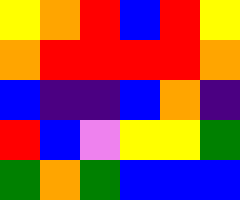[["yellow", "orange", "red", "blue", "red", "yellow"], ["orange", "red", "red", "red", "red", "orange"], ["blue", "indigo", "indigo", "blue", "orange", "indigo"], ["red", "blue", "violet", "yellow", "yellow", "green"], ["green", "orange", "green", "blue", "blue", "blue"]]